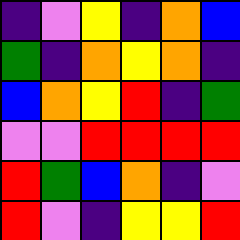[["indigo", "violet", "yellow", "indigo", "orange", "blue"], ["green", "indigo", "orange", "yellow", "orange", "indigo"], ["blue", "orange", "yellow", "red", "indigo", "green"], ["violet", "violet", "red", "red", "red", "red"], ["red", "green", "blue", "orange", "indigo", "violet"], ["red", "violet", "indigo", "yellow", "yellow", "red"]]